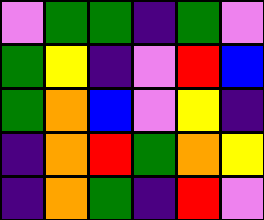[["violet", "green", "green", "indigo", "green", "violet"], ["green", "yellow", "indigo", "violet", "red", "blue"], ["green", "orange", "blue", "violet", "yellow", "indigo"], ["indigo", "orange", "red", "green", "orange", "yellow"], ["indigo", "orange", "green", "indigo", "red", "violet"]]